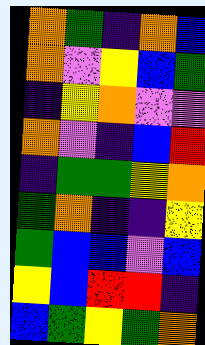[["orange", "green", "indigo", "orange", "blue"], ["orange", "violet", "yellow", "blue", "green"], ["indigo", "yellow", "orange", "violet", "violet"], ["orange", "violet", "indigo", "blue", "red"], ["indigo", "green", "green", "yellow", "orange"], ["green", "orange", "indigo", "indigo", "yellow"], ["green", "blue", "blue", "violet", "blue"], ["yellow", "blue", "red", "red", "indigo"], ["blue", "green", "yellow", "green", "orange"]]